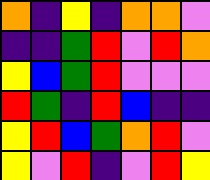[["orange", "indigo", "yellow", "indigo", "orange", "orange", "violet"], ["indigo", "indigo", "green", "red", "violet", "red", "orange"], ["yellow", "blue", "green", "red", "violet", "violet", "violet"], ["red", "green", "indigo", "red", "blue", "indigo", "indigo"], ["yellow", "red", "blue", "green", "orange", "red", "violet"], ["yellow", "violet", "red", "indigo", "violet", "red", "yellow"]]